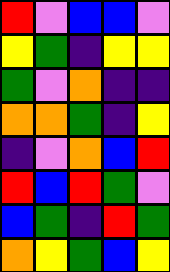[["red", "violet", "blue", "blue", "violet"], ["yellow", "green", "indigo", "yellow", "yellow"], ["green", "violet", "orange", "indigo", "indigo"], ["orange", "orange", "green", "indigo", "yellow"], ["indigo", "violet", "orange", "blue", "red"], ["red", "blue", "red", "green", "violet"], ["blue", "green", "indigo", "red", "green"], ["orange", "yellow", "green", "blue", "yellow"]]